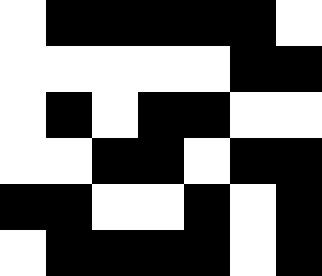[["white", "black", "black", "black", "black", "black", "white"], ["white", "white", "white", "white", "white", "black", "black"], ["white", "black", "white", "black", "black", "white", "white"], ["white", "white", "black", "black", "white", "black", "black"], ["black", "black", "white", "white", "black", "white", "black"], ["white", "black", "black", "black", "black", "white", "black"]]